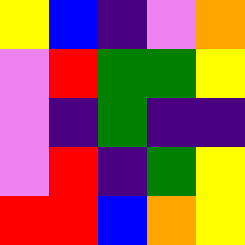[["yellow", "blue", "indigo", "violet", "orange"], ["violet", "red", "green", "green", "yellow"], ["violet", "indigo", "green", "indigo", "indigo"], ["violet", "red", "indigo", "green", "yellow"], ["red", "red", "blue", "orange", "yellow"]]